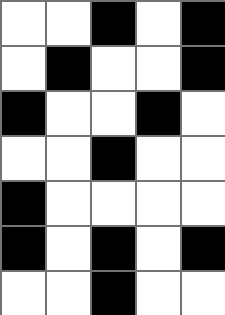[["white", "white", "black", "white", "black"], ["white", "black", "white", "white", "black"], ["black", "white", "white", "black", "white"], ["white", "white", "black", "white", "white"], ["black", "white", "white", "white", "white"], ["black", "white", "black", "white", "black"], ["white", "white", "black", "white", "white"]]